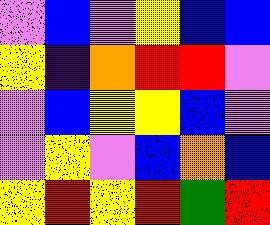[["violet", "blue", "violet", "yellow", "blue", "blue"], ["yellow", "indigo", "orange", "red", "red", "violet"], ["violet", "blue", "yellow", "yellow", "blue", "violet"], ["violet", "yellow", "violet", "blue", "orange", "blue"], ["yellow", "red", "yellow", "red", "green", "red"]]